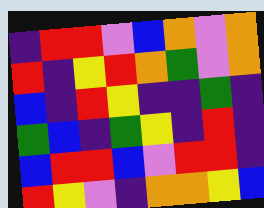[["indigo", "red", "red", "violet", "blue", "orange", "violet", "orange"], ["red", "indigo", "yellow", "red", "orange", "green", "violet", "orange"], ["blue", "indigo", "red", "yellow", "indigo", "indigo", "green", "indigo"], ["green", "blue", "indigo", "green", "yellow", "indigo", "red", "indigo"], ["blue", "red", "red", "blue", "violet", "red", "red", "indigo"], ["red", "yellow", "violet", "indigo", "orange", "orange", "yellow", "blue"]]